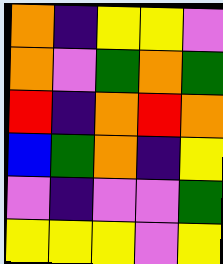[["orange", "indigo", "yellow", "yellow", "violet"], ["orange", "violet", "green", "orange", "green"], ["red", "indigo", "orange", "red", "orange"], ["blue", "green", "orange", "indigo", "yellow"], ["violet", "indigo", "violet", "violet", "green"], ["yellow", "yellow", "yellow", "violet", "yellow"]]